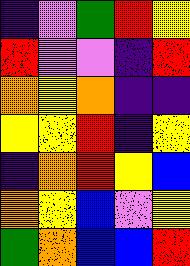[["indigo", "violet", "green", "red", "yellow"], ["red", "violet", "violet", "indigo", "red"], ["orange", "yellow", "orange", "indigo", "indigo"], ["yellow", "yellow", "red", "indigo", "yellow"], ["indigo", "orange", "red", "yellow", "blue"], ["orange", "yellow", "blue", "violet", "yellow"], ["green", "orange", "blue", "blue", "red"]]